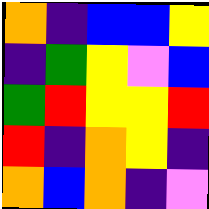[["orange", "indigo", "blue", "blue", "yellow"], ["indigo", "green", "yellow", "violet", "blue"], ["green", "red", "yellow", "yellow", "red"], ["red", "indigo", "orange", "yellow", "indigo"], ["orange", "blue", "orange", "indigo", "violet"]]